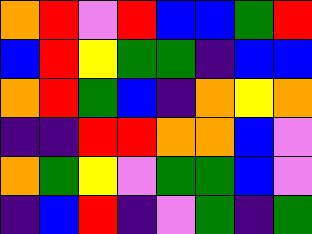[["orange", "red", "violet", "red", "blue", "blue", "green", "red"], ["blue", "red", "yellow", "green", "green", "indigo", "blue", "blue"], ["orange", "red", "green", "blue", "indigo", "orange", "yellow", "orange"], ["indigo", "indigo", "red", "red", "orange", "orange", "blue", "violet"], ["orange", "green", "yellow", "violet", "green", "green", "blue", "violet"], ["indigo", "blue", "red", "indigo", "violet", "green", "indigo", "green"]]